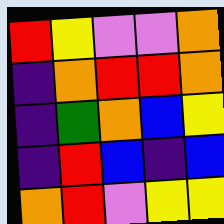[["red", "yellow", "violet", "violet", "orange"], ["indigo", "orange", "red", "red", "orange"], ["indigo", "green", "orange", "blue", "yellow"], ["indigo", "red", "blue", "indigo", "blue"], ["orange", "red", "violet", "yellow", "yellow"]]